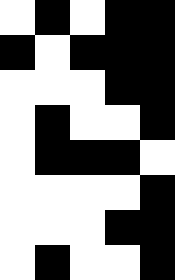[["white", "black", "white", "black", "black"], ["black", "white", "black", "black", "black"], ["white", "white", "white", "black", "black"], ["white", "black", "white", "white", "black"], ["white", "black", "black", "black", "white"], ["white", "white", "white", "white", "black"], ["white", "white", "white", "black", "black"], ["white", "black", "white", "white", "black"]]